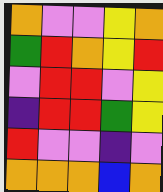[["orange", "violet", "violet", "yellow", "orange"], ["green", "red", "orange", "yellow", "red"], ["violet", "red", "red", "violet", "yellow"], ["indigo", "red", "red", "green", "yellow"], ["red", "violet", "violet", "indigo", "violet"], ["orange", "orange", "orange", "blue", "orange"]]